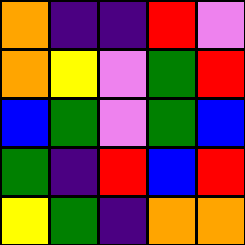[["orange", "indigo", "indigo", "red", "violet"], ["orange", "yellow", "violet", "green", "red"], ["blue", "green", "violet", "green", "blue"], ["green", "indigo", "red", "blue", "red"], ["yellow", "green", "indigo", "orange", "orange"]]